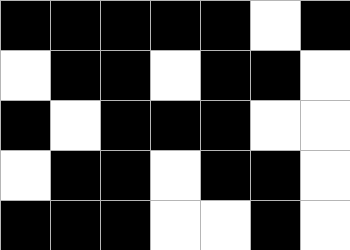[["black", "black", "black", "black", "black", "white", "black"], ["white", "black", "black", "white", "black", "black", "white"], ["black", "white", "black", "black", "black", "white", "white"], ["white", "black", "black", "white", "black", "black", "white"], ["black", "black", "black", "white", "white", "black", "white"]]